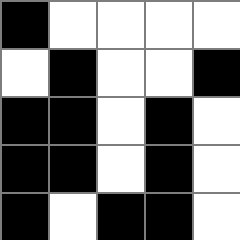[["black", "white", "white", "white", "white"], ["white", "black", "white", "white", "black"], ["black", "black", "white", "black", "white"], ["black", "black", "white", "black", "white"], ["black", "white", "black", "black", "white"]]